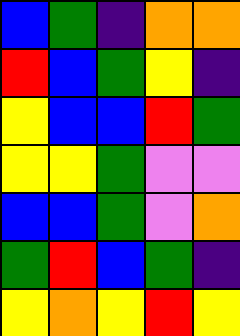[["blue", "green", "indigo", "orange", "orange"], ["red", "blue", "green", "yellow", "indigo"], ["yellow", "blue", "blue", "red", "green"], ["yellow", "yellow", "green", "violet", "violet"], ["blue", "blue", "green", "violet", "orange"], ["green", "red", "blue", "green", "indigo"], ["yellow", "orange", "yellow", "red", "yellow"]]